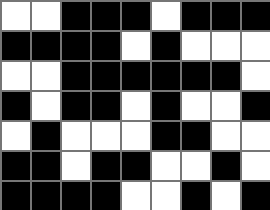[["white", "white", "black", "black", "black", "white", "black", "black", "black"], ["black", "black", "black", "black", "white", "black", "white", "white", "white"], ["white", "white", "black", "black", "black", "black", "black", "black", "white"], ["black", "white", "black", "black", "white", "black", "white", "white", "black"], ["white", "black", "white", "white", "white", "black", "black", "white", "white"], ["black", "black", "white", "black", "black", "white", "white", "black", "white"], ["black", "black", "black", "black", "white", "white", "black", "white", "black"]]